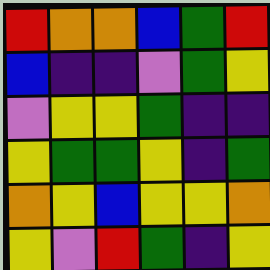[["red", "orange", "orange", "blue", "green", "red"], ["blue", "indigo", "indigo", "violet", "green", "yellow"], ["violet", "yellow", "yellow", "green", "indigo", "indigo"], ["yellow", "green", "green", "yellow", "indigo", "green"], ["orange", "yellow", "blue", "yellow", "yellow", "orange"], ["yellow", "violet", "red", "green", "indigo", "yellow"]]